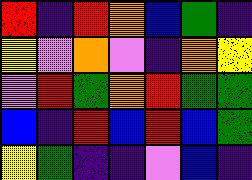[["red", "indigo", "red", "orange", "blue", "green", "indigo"], ["yellow", "violet", "orange", "violet", "indigo", "orange", "yellow"], ["violet", "red", "green", "orange", "red", "green", "green"], ["blue", "indigo", "red", "blue", "red", "blue", "green"], ["yellow", "green", "indigo", "indigo", "violet", "blue", "indigo"]]